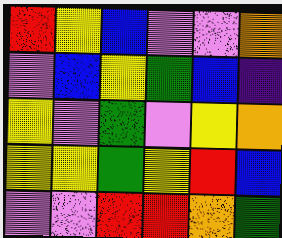[["red", "yellow", "blue", "violet", "violet", "orange"], ["violet", "blue", "yellow", "green", "blue", "indigo"], ["yellow", "violet", "green", "violet", "yellow", "orange"], ["yellow", "yellow", "green", "yellow", "red", "blue"], ["violet", "violet", "red", "red", "orange", "green"]]